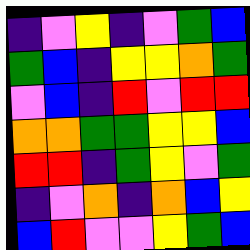[["indigo", "violet", "yellow", "indigo", "violet", "green", "blue"], ["green", "blue", "indigo", "yellow", "yellow", "orange", "green"], ["violet", "blue", "indigo", "red", "violet", "red", "red"], ["orange", "orange", "green", "green", "yellow", "yellow", "blue"], ["red", "red", "indigo", "green", "yellow", "violet", "green"], ["indigo", "violet", "orange", "indigo", "orange", "blue", "yellow"], ["blue", "red", "violet", "violet", "yellow", "green", "blue"]]